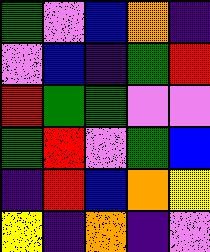[["green", "violet", "blue", "orange", "indigo"], ["violet", "blue", "indigo", "green", "red"], ["red", "green", "green", "violet", "violet"], ["green", "red", "violet", "green", "blue"], ["indigo", "red", "blue", "orange", "yellow"], ["yellow", "indigo", "orange", "indigo", "violet"]]